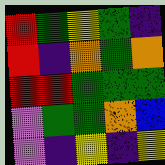[["red", "green", "yellow", "green", "indigo"], ["red", "indigo", "orange", "green", "orange"], ["red", "red", "green", "green", "green"], ["violet", "green", "green", "orange", "blue"], ["violet", "indigo", "yellow", "indigo", "yellow"]]